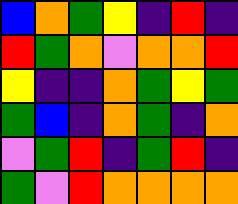[["blue", "orange", "green", "yellow", "indigo", "red", "indigo"], ["red", "green", "orange", "violet", "orange", "orange", "red"], ["yellow", "indigo", "indigo", "orange", "green", "yellow", "green"], ["green", "blue", "indigo", "orange", "green", "indigo", "orange"], ["violet", "green", "red", "indigo", "green", "red", "indigo"], ["green", "violet", "red", "orange", "orange", "orange", "orange"]]